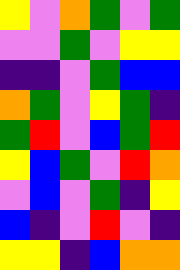[["yellow", "violet", "orange", "green", "violet", "green"], ["violet", "violet", "green", "violet", "yellow", "yellow"], ["indigo", "indigo", "violet", "green", "blue", "blue"], ["orange", "green", "violet", "yellow", "green", "indigo"], ["green", "red", "violet", "blue", "green", "red"], ["yellow", "blue", "green", "violet", "red", "orange"], ["violet", "blue", "violet", "green", "indigo", "yellow"], ["blue", "indigo", "violet", "red", "violet", "indigo"], ["yellow", "yellow", "indigo", "blue", "orange", "orange"]]